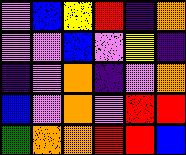[["violet", "blue", "yellow", "red", "indigo", "orange"], ["violet", "violet", "blue", "violet", "yellow", "indigo"], ["indigo", "violet", "orange", "indigo", "violet", "orange"], ["blue", "violet", "orange", "violet", "red", "red"], ["green", "orange", "orange", "red", "red", "blue"]]